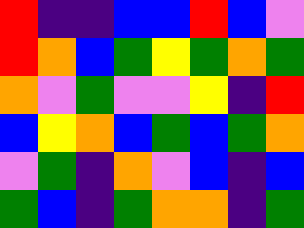[["red", "indigo", "indigo", "blue", "blue", "red", "blue", "violet"], ["red", "orange", "blue", "green", "yellow", "green", "orange", "green"], ["orange", "violet", "green", "violet", "violet", "yellow", "indigo", "red"], ["blue", "yellow", "orange", "blue", "green", "blue", "green", "orange"], ["violet", "green", "indigo", "orange", "violet", "blue", "indigo", "blue"], ["green", "blue", "indigo", "green", "orange", "orange", "indigo", "green"]]